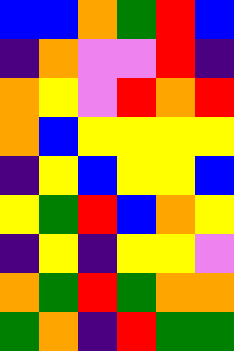[["blue", "blue", "orange", "green", "red", "blue"], ["indigo", "orange", "violet", "violet", "red", "indigo"], ["orange", "yellow", "violet", "red", "orange", "red"], ["orange", "blue", "yellow", "yellow", "yellow", "yellow"], ["indigo", "yellow", "blue", "yellow", "yellow", "blue"], ["yellow", "green", "red", "blue", "orange", "yellow"], ["indigo", "yellow", "indigo", "yellow", "yellow", "violet"], ["orange", "green", "red", "green", "orange", "orange"], ["green", "orange", "indigo", "red", "green", "green"]]